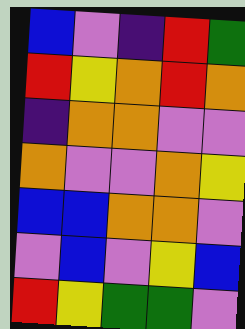[["blue", "violet", "indigo", "red", "green"], ["red", "yellow", "orange", "red", "orange"], ["indigo", "orange", "orange", "violet", "violet"], ["orange", "violet", "violet", "orange", "yellow"], ["blue", "blue", "orange", "orange", "violet"], ["violet", "blue", "violet", "yellow", "blue"], ["red", "yellow", "green", "green", "violet"]]